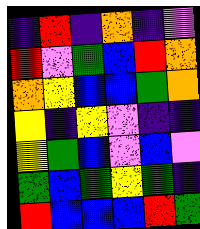[["indigo", "red", "indigo", "orange", "indigo", "violet"], ["red", "violet", "green", "blue", "red", "orange"], ["orange", "yellow", "blue", "blue", "green", "orange"], ["yellow", "indigo", "yellow", "violet", "indigo", "indigo"], ["yellow", "green", "blue", "violet", "blue", "violet"], ["green", "blue", "green", "yellow", "green", "indigo"], ["red", "blue", "blue", "blue", "red", "green"]]